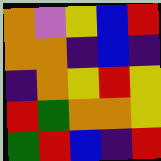[["orange", "violet", "yellow", "blue", "red"], ["orange", "orange", "indigo", "blue", "indigo"], ["indigo", "orange", "yellow", "red", "yellow"], ["red", "green", "orange", "orange", "yellow"], ["green", "red", "blue", "indigo", "red"]]